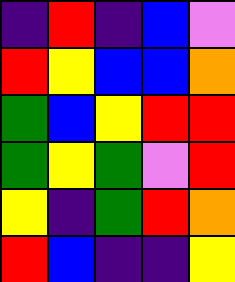[["indigo", "red", "indigo", "blue", "violet"], ["red", "yellow", "blue", "blue", "orange"], ["green", "blue", "yellow", "red", "red"], ["green", "yellow", "green", "violet", "red"], ["yellow", "indigo", "green", "red", "orange"], ["red", "blue", "indigo", "indigo", "yellow"]]